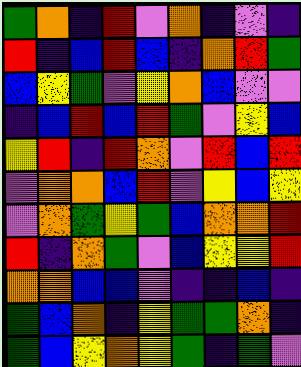[["green", "orange", "indigo", "red", "violet", "orange", "indigo", "violet", "indigo"], ["red", "indigo", "blue", "red", "blue", "indigo", "orange", "red", "green"], ["blue", "yellow", "green", "violet", "yellow", "orange", "blue", "violet", "violet"], ["indigo", "blue", "red", "blue", "red", "green", "violet", "yellow", "blue"], ["yellow", "red", "indigo", "red", "orange", "violet", "red", "blue", "red"], ["violet", "orange", "orange", "blue", "red", "violet", "yellow", "blue", "yellow"], ["violet", "orange", "green", "yellow", "green", "blue", "orange", "orange", "red"], ["red", "indigo", "orange", "green", "violet", "blue", "yellow", "yellow", "red"], ["orange", "orange", "blue", "blue", "violet", "indigo", "indigo", "blue", "indigo"], ["green", "blue", "orange", "indigo", "yellow", "green", "green", "orange", "indigo"], ["green", "blue", "yellow", "orange", "yellow", "green", "indigo", "green", "violet"]]